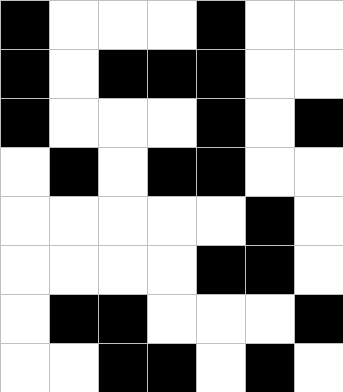[["black", "white", "white", "white", "black", "white", "white"], ["black", "white", "black", "black", "black", "white", "white"], ["black", "white", "white", "white", "black", "white", "black"], ["white", "black", "white", "black", "black", "white", "white"], ["white", "white", "white", "white", "white", "black", "white"], ["white", "white", "white", "white", "black", "black", "white"], ["white", "black", "black", "white", "white", "white", "black"], ["white", "white", "black", "black", "white", "black", "white"]]